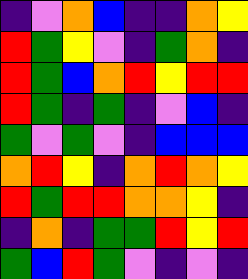[["indigo", "violet", "orange", "blue", "indigo", "indigo", "orange", "yellow"], ["red", "green", "yellow", "violet", "indigo", "green", "orange", "indigo"], ["red", "green", "blue", "orange", "red", "yellow", "red", "red"], ["red", "green", "indigo", "green", "indigo", "violet", "blue", "indigo"], ["green", "violet", "green", "violet", "indigo", "blue", "blue", "blue"], ["orange", "red", "yellow", "indigo", "orange", "red", "orange", "yellow"], ["red", "green", "red", "red", "orange", "orange", "yellow", "indigo"], ["indigo", "orange", "indigo", "green", "green", "red", "yellow", "red"], ["green", "blue", "red", "green", "violet", "indigo", "violet", "indigo"]]